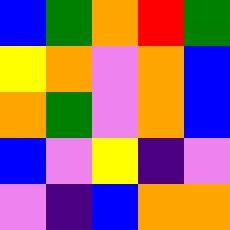[["blue", "green", "orange", "red", "green"], ["yellow", "orange", "violet", "orange", "blue"], ["orange", "green", "violet", "orange", "blue"], ["blue", "violet", "yellow", "indigo", "violet"], ["violet", "indigo", "blue", "orange", "orange"]]